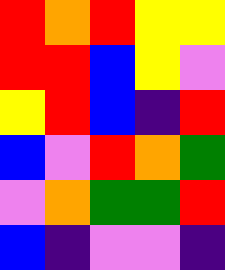[["red", "orange", "red", "yellow", "yellow"], ["red", "red", "blue", "yellow", "violet"], ["yellow", "red", "blue", "indigo", "red"], ["blue", "violet", "red", "orange", "green"], ["violet", "orange", "green", "green", "red"], ["blue", "indigo", "violet", "violet", "indigo"]]